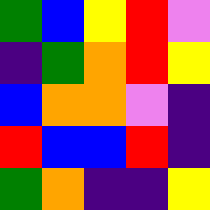[["green", "blue", "yellow", "red", "violet"], ["indigo", "green", "orange", "red", "yellow"], ["blue", "orange", "orange", "violet", "indigo"], ["red", "blue", "blue", "red", "indigo"], ["green", "orange", "indigo", "indigo", "yellow"]]